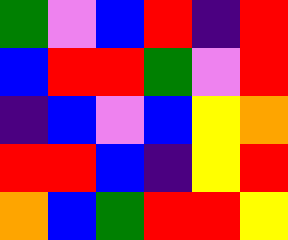[["green", "violet", "blue", "red", "indigo", "red"], ["blue", "red", "red", "green", "violet", "red"], ["indigo", "blue", "violet", "blue", "yellow", "orange"], ["red", "red", "blue", "indigo", "yellow", "red"], ["orange", "blue", "green", "red", "red", "yellow"]]